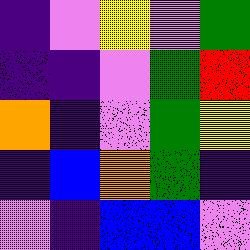[["indigo", "violet", "yellow", "violet", "green"], ["indigo", "indigo", "violet", "green", "red"], ["orange", "indigo", "violet", "green", "yellow"], ["indigo", "blue", "orange", "green", "indigo"], ["violet", "indigo", "blue", "blue", "violet"]]